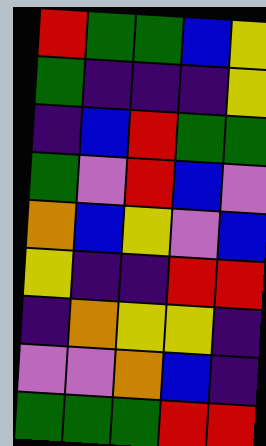[["red", "green", "green", "blue", "yellow"], ["green", "indigo", "indigo", "indigo", "yellow"], ["indigo", "blue", "red", "green", "green"], ["green", "violet", "red", "blue", "violet"], ["orange", "blue", "yellow", "violet", "blue"], ["yellow", "indigo", "indigo", "red", "red"], ["indigo", "orange", "yellow", "yellow", "indigo"], ["violet", "violet", "orange", "blue", "indigo"], ["green", "green", "green", "red", "red"]]